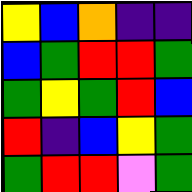[["yellow", "blue", "orange", "indigo", "indigo"], ["blue", "green", "red", "red", "green"], ["green", "yellow", "green", "red", "blue"], ["red", "indigo", "blue", "yellow", "green"], ["green", "red", "red", "violet", "green"]]